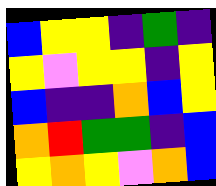[["blue", "yellow", "yellow", "indigo", "green", "indigo"], ["yellow", "violet", "yellow", "yellow", "indigo", "yellow"], ["blue", "indigo", "indigo", "orange", "blue", "yellow"], ["orange", "red", "green", "green", "indigo", "blue"], ["yellow", "orange", "yellow", "violet", "orange", "blue"]]